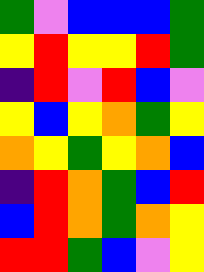[["green", "violet", "blue", "blue", "blue", "green"], ["yellow", "red", "yellow", "yellow", "red", "green"], ["indigo", "red", "violet", "red", "blue", "violet"], ["yellow", "blue", "yellow", "orange", "green", "yellow"], ["orange", "yellow", "green", "yellow", "orange", "blue"], ["indigo", "red", "orange", "green", "blue", "red"], ["blue", "red", "orange", "green", "orange", "yellow"], ["red", "red", "green", "blue", "violet", "yellow"]]